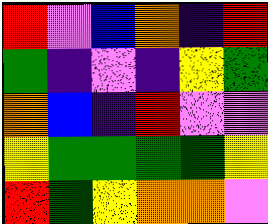[["red", "violet", "blue", "orange", "indigo", "red"], ["green", "indigo", "violet", "indigo", "yellow", "green"], ["orange", "blue", "indigo", "red", "violet", "violet"], ["yellow", "green", "green", "green", "green", "yellow"], ["red", "green", "yellow", "orange", "orange", "violet"]]